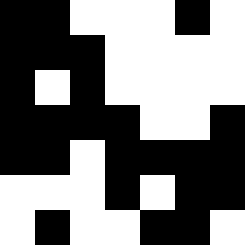[["black", "black", "white", "white", "white", "black", "white"], ["black", "black", "black", "white", "white", "white", "white"], ["black", "white", "black", "white", "white", "white", "white"], ["black", "black", "black", "black", "white", "white", "black"], ["black", "black", "white", "black", "black", "black", "black"], ["white", "white", "white", "black", "white", "black", "black"], ["white", "black", "white", "white", "black", "black", "white"]]